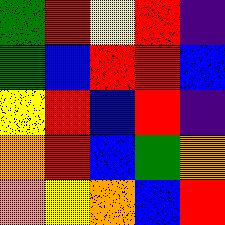[["green", "red", "yellow", "red", "indigo"], ["green", "blue", "red", "red", "blue"], ["yellow", "red", "blue", "red", "indigo"], ["orange", "red", "blue", "green", "orange"], ["orange", "yellow", "orange", "blue", "red"]]